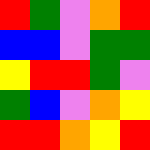[["red", "green", "violet", "orange", "red"], ["blue", "blue", "violet", "green", "green"], ["yellow", "red", "red", "green", "violet"], ["green", "blue", "violet", "orange", "yellow"], ["red", "red", "orange", "yellow", "red"]]